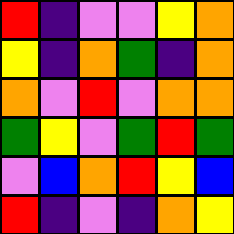[["red", "indigo", "violet", "violet", "yellow", "orange"], ["yellow", "indigo", "orange", "green", "indigo", "orange"], ["orange", "violet", "red", "violet", "orange", "orange"], ["green", "yellow", "violet", "green", "red", "green"], ["violet", "blue", "orange", "red", "yellow", "blue"], ["red", "indigo", "violet", "indigo", "orange", "yellow"]]